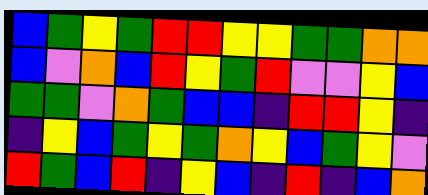[["blue", "green", "yellow", "green", "red", "red", "yellow", "yellow", "green", "green", "orange", "orange"], ["blue", "violet", "orange", "blue", "red", "yellow", "green", "red", "violet", "violet", "yellow", "blue"], ["green", "green", "violet", "orange", "green", "blue", "blue", "indigo", "red", "red", "yellow", "indigo"], ["indigo", "yellow", "blue", "green", "yellow", "green", "orange", "yellow", "blue", "green", "yellow", "violet"], ["red", "green", "blue", "red", "indigo", "yellow", "blue", "indigo", "red", "indigo", "blue", "orange"]]